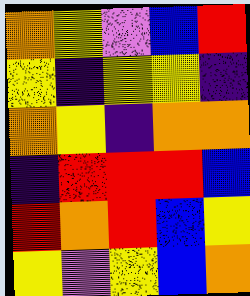[["orange", "yellow", "violet", "blue", "red"], ["yellow", "indigo", "yellow", "yellow", "indigo"], ["orange", "yellow", "indigo", "orange", "orange"], ["indigo", "red", "red", "red", "blue"], ["red", "orange", "red", "blue", "yellow"], ["yellow", "violet", "yellow", "blue", "orange"]]